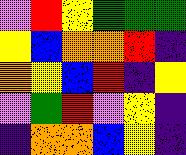[["violet", "red", "yellow", "green", "green", "green"], ["yellow", "blue", "orange", "orange", "red", "indigo"], ["orange", "yellow", "blue", "red", "indigo", "yellow"], ["violet", "green", "red", "violet", "yellow", "indigo"], ["indigo", "orange", "orange", "blue", "yellow", "indigo"]]